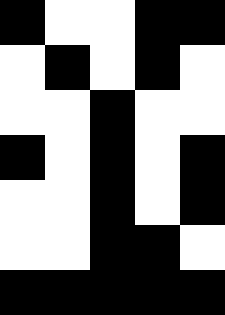[["black", "white", "white", "black", "black"], ["white", "black", "white", "black", "white"], ["white", "white", "black", "white", "white"], ["black", "white", "black", "white", "black"], ["white", "white", "black", "white", "black"], ["white", "white", "black", "black", "white"], ["black", "black", "black", "black", "black"]]